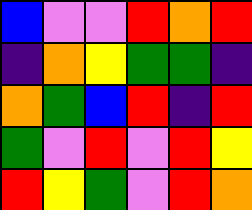[["blue", "violet", "violet", "red", "orange", "red"], ["indigo", "orange", "yellow", "green", "green", "indigo"], ["orange", "green", "blue", "red", "indigo", "red"], ["green", "violet", "red", "violet", "red", "yellow"], ["red", "yellow", "green", "violet", "red", "orange"]]